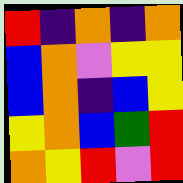[["red", "indigo", "orange", "indigo", "orange"], ["blue", "orange", "violet", "yellow", "yellow"], ["blue", "orange", "indigo", "blue", "yellow"], ["yellow", "orange", "blue", "green", "red"], ["orange", "yellow", "red", "violet", "red"]]